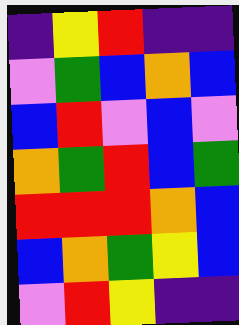[["indigo", "yellow", "red", "indigo", "indigo"], ["violet", "green", "blue", "orange", "blue"], ["blue", "red", "violet", "blue", "violet"], ["orange", "green", "red", "blue", "green"], ["red", "red", "red", "orange", "blue"], ["blue", "orange", "green", "yellow", "blue"], ["violet", "red", "yellow", "indigo", "indigo"]]